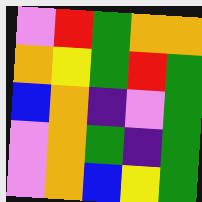[["violet", "red", "green", "orange", "orange"], ["orange", "yellow", "green", "red", "green"], ["blue", "orange", "indigo", "violet", "green"], ["violet", "orange", "green", "indigo", "green"], ["violet", "orange", "blue", "yellow", "green"]]